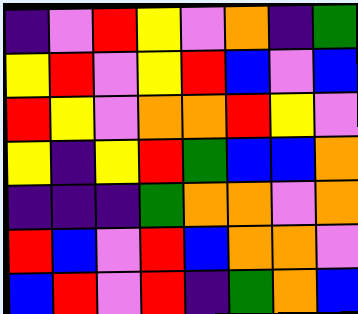[["indigo", "violet", "red", "yellow", "violet", "orange", "indigo", "green"], ["yellow", "red", "violet", "yellow", "red", "blue", "violet", "blue"], ["red", "yellow", "violet", "orange", "orange", "red", "yellow", "violet"], ["yellow", "indigo", "yellow", "red", "green", "blue", "blue", "orange"], ["indigo", "indigo", "indigo", "green", "orange", "orange", "violet", "orange"], ["red", "blue", "violet", "red", "blue", "orange", "orange", "violet"], ["blue", "red", "violet", "red", "indigo", "green", "orange", "blue"]]